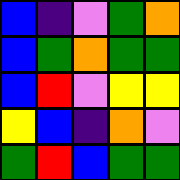[["blue", "indigo", "violet", "green", "orange"], ["blue", "green", "orange", "green", "green"], ["blue", "red", "violet", "yellow", "yellow"], ["yellow", "blue", "indigo", "orange", "violet"], ["green", "red", "blue", "green", "green"]]